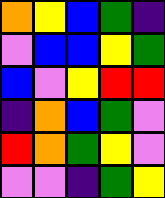[["orange", "yellow", "blue", "green", "indigo"], ["violet", "blue", "blue", "yellow", "green"], ["blue", "violet", "yellow", "red", "red"], ["indigo", "orange", "blue", "green", "violet"], ["red", "orange", "green", "yellow", "violet"], ["violet", "violet", "indigo", "green", "yellow"]]